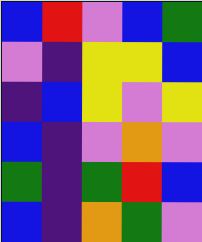[["blue", "red", "violet", "blue", "green"], ["violet", "indigo", "yellow", "yellow", "blue"], ["indigo", "blue", "yellow", "violet", "yellow"], ["blue", "indigo", "violet", "orange", "violet"], ["green", "indigo", "green", "red", "blue"], ["blue", "indigo", "orange", "green", "violet"]]